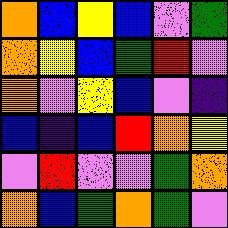[["orange", "blue", "yellow", "blue", "violet", "green"], ["orange", "yellow", "blue", "green", "red", "violet"], ["orange", "violet", "yellow", "blue", "violet", "indigo"], ["blue", "indigo", "blue", "red", "orange", "yellow"], ["violet", "red", "violet", "violet", "green", "orange"], ["orange", "blue", "green", "orange", "green", "violet"]]